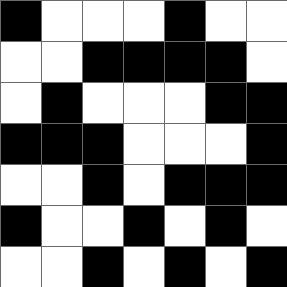[["black", "white", "white", "white", "black", "white", "white"], ["white", "white", "black", "black", "black", "black", "white"], ["white", "black", "white", "white", "white", "black", "black"], ["black", "black", "black", "white", "white", "white", "black"], ["white", "white", "black", "white", "black", "black", "black"], ["black", "white", "white", "black", "white", "black", "white"], ["white", "white", "black", "white", "black", "white", "black"]]